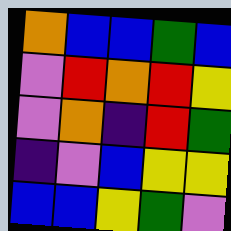[["orange", "blue", "blue", "green", "blue"], ["violet", "red", "orange", "red", "yellow"], ["violet", "orange", "indigo", "red", "green"], ["indigo", "violet", "blue", "yellow", "yellow"], ["blue", "blue", "yellow", "green", "violet"]]